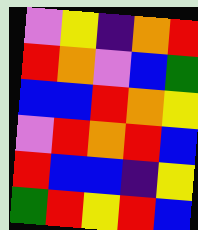[["violet", "yellow", "indigo", "orange", "red"], ["red", "orange", "violet", "blue", "green"], ["blue", "blue", "red", "orange", "yellow"], ["violet", "red", "orange", "red", "blue"], ["red", "blue", "blue", "indigo", "yellow"], ["green", "red", "yellow", "red", "blue"]]